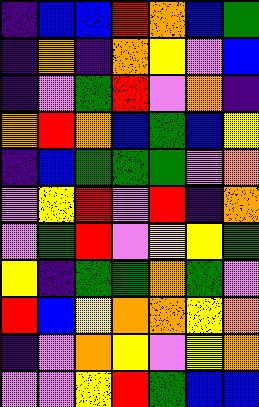[["indigo", "blue", "blue", "red", "orange", "blue", "green"], ["indigo", "orange", "indigo", "orange", "yellow", "violet", "blue"], ["indigo", "violet", "green", "red", "violet", "orange", "indigo"], ["orange", "red", "orange", "blue", "green", "blue", "yellow"], ["indigo", "blue", "green", "green", "green", "violet", "orange"], ["violet", "yellow", "red", "violet", "red", "indigo", "orange"], ["violet", "green", "red", "violet", "yellow", "yellow", "green"], ["yellow", "indigo", "green", "green", "orange", "green", "violet"], ["red", "blue", "yellow", "orange", "orange", "yellow", "orange"], ["indigo", "violet", "orange", "yellow", "violet", "yellow", "orange"], ["violet", "violet", "yellow", "red", "green", "blue", "blue"]]